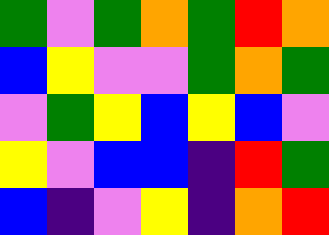[["green", "violet", "green", "orange", "green", "red", "orange"], ["blue", "yellow", "violet", "violet", "green", "orange", "green"], ["violet", "green", "yellow", "blue", "yellow", "blue", "violet"], ["yellow", "violet", "blue", "blue", "indigo", "red", "green"], ["blue", "indigo", "violet", "yellow", "indigo", "orange", "red"]]